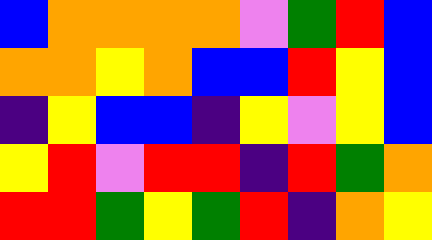[["blue", "orange", "orange", "orange", "orange", "violet", "green", "red", "blue"], ["orange", "orange", "yellow", "orange", "blue", "blue", "red", "yellow", "blue"], ["indigo", "yellow", "blue", "blue", "indigo", "yellow", "violet", "yellow", "blue"], ["yellow", "red", "violet", "red", "red", "indigo", "red", "green", "orange"], ["red", "red", "green", "yellow", "green", "red", "indigo", "orange", "yellow"]]